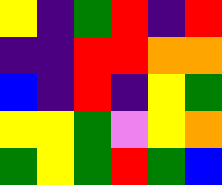[["yellow", "indigo", "green", "red", "indigo", "red"], ["indigo", "indigo", "red", "red", "orange", "orange"], ["blue", "indigo", "red", "indigo", "yellow", "green"], ["yellow", "yellow", "green", "violet", "yellow", "orange"], ["green", "yellow", "green", "red", "green", "blue"]]